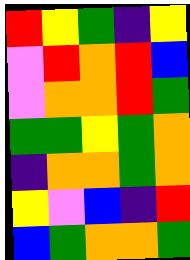[["red", "yellow", "green", "indigo", "yellow"], ["violet", "red", "orange", "red", "blue"], ["violet", "orange", "orange", "red", "green"], ["green", "green", "yellow", "green", "orange"], ["indigo", "orange", "orange", "green", "orange"], ["yellow", "violet", "blue", "indigo", "red"], ["blue", "green", "orange", "orange", "green"]]